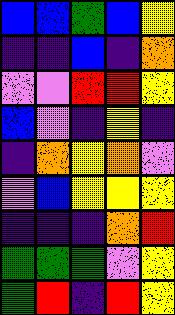[["blue", "blue", "green", "blue", "yellow"], ["indigo", "indigo", "blue", "indigo", "orange"], ["violet", "violet", "red", "red", "yellow"], ["blue", "violet", "indigo", "yellow", "indigo"], ["indigo", "orange", "yellow", "orange", "violet"], ["violet", "blue", "yellow", "yellow", "yellow"], ["indigo", "indigo", "indigo", "orange", "red"], ["green", "green", "green", "violet", "yellow"], ["green", "red", "indigo", "red", "yellow"]]